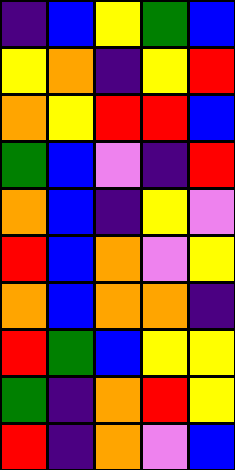[["indigo", "blue", "yellow", "green", "blue"], ["yellow", "orange", "indigo", "yellow", "red"], ["orange", "yellow", "red", "red", "blue"], ["green", "blue", "violet", "indigo", "red"], ["orange", "blue", "indigo", "yellow", "violet"], ["red", "blue", "orange", "violet", "yellow"], ["orange", "blue", "orange", "orange", "indigo"], ["red", "green", "blue", "yellow", "yellow"], ["green", "indigo", "orange", "red", "yellow"], ["red", "indigo", "orange", "violet", "blue"]]